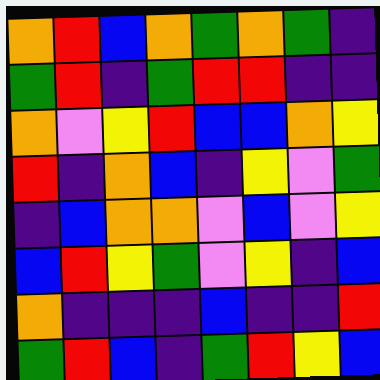[["orange", "red", "blue", "orange", "green", "orange", "green", "indigo"], ["green", "red", "indigo", "green", "red", "red", "indigo", "indigo"], ["orange", "violet", "yellow", "red", "blue", "blue", "orange", "yellow"], ["red", "indigo", "orange", "blue", "indigo", "yellow", "violet", "green"], ["indigo", "blue", "orange", "orange", "violet", "blue", "violet", "yellow"], ["blue", "red", "yellow", "green", "violet", "yellow", "indigo", "blue"], ["orange", "indigo", "indigo", "indigo", "blue", "indigo", "indigo", "red"], ["green", "red", "blue", "indigo", "green", "red", "yellow", "blue"]]